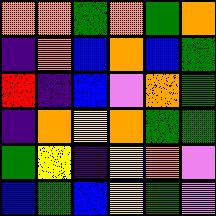[["orange", "orange", "green", "orange", "green", "orange"], ["indigo", "orange", "blue", "orange", "blue", "green"], ["red", "indigo", "blue", "violet", "orange", "green"], ["indigo", "orange", "yellow", "orange", "green", "green"], ["green", "yellow", "indigo", "yellow", "orange", "violet"], ["blue", "green", "blue", "yellow", "green", "violet"]]